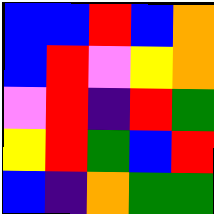[["blue", "blue", "red", "blue", "orange"], ["blue", "red", "violet", "yellow", "orange"], ["violet", "red", "indigo", "red", "green"], ["yellow", "red", "green", "blue", "red"], ["blue", "indigo", "orange", "green", "green"]]